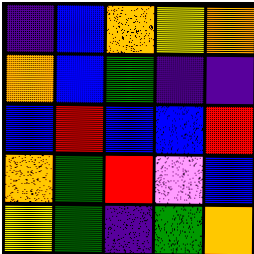[["indigo", "blue", "orange", "yellow", "orange"], ["orange", "blue", "green", "indigo", "indigo"], ["blue", "red", "blue", "blue", "red"], ["orange", "green", "red", "violet", "blue"], ["yellow", "green", "indigo", "green", "orange"]]